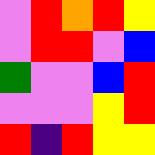[["violet", "red", "orange", "red", "yellow"], ["violet", "red", "red", "violet", "blue"], ["green", "violet", "violet", "blue", "red"], ["violet", "violet", "violet", "yellow", "red"], ["red", "indigo", "red", "yellow", "yellow"]]